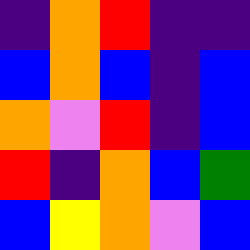[["indigo", "orange", "red", "indigo", "indigo"], ["blue", "orange", "blue", "indigo", "blue"], ["orange", "violet", "red", "indigo", "blue"], ["red", "indigo", "orange", "blue", "green"], ["blue", "yellow", "orange", "violet", "blue"]]